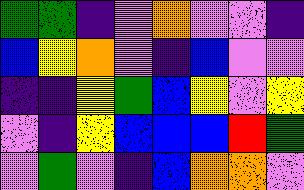[["green", "green", "indigo", "violet", "orange", "violet", "violet", "indigo"], ["blue", "yellow", "orange", "violet", "indigo", "blue", "violet", "violet"], ["indigo", "indigo", "yellow", "green", "blue", "yellow", "violet", "yellow"], ["violet", "indigo", "yellow", "blue", "blue", "blue", "red", "green"], ["violet", "green", "violet", "indigo", "blue", "orange", "orange", "violet"]]